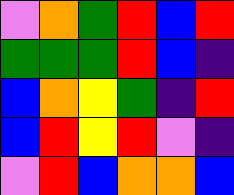[["violet", "orange", "green", "red", "blue", "red"], ["green", "green", "green", "red", "blue", "indigo"], ["blue", "orange", "yellow", "green", "indigo", "red"], ["blue", "red", "yellow", "red", "violet", "indigo"], ["violet", "red", "blue", "orange", "orange", "blue"]]